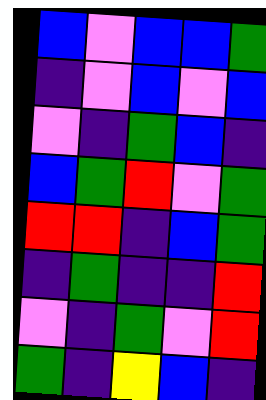[["blue", "violet", "blue", "blue", "green"], ["indigo", "violet", "blue", "violet", "blue"], ["violet", "indigo", "green", "blue", "indigo"], ["blue", "green", "red", "violet", "green"], ["red", "red", "indigo", "blue", "green"], ["indigo", "green", "indigo", "indigo", "red"], ["violet", "indigo", "green", "violet", "red"], ["green", "indigo", "yellow", "blue", "indigo"]]